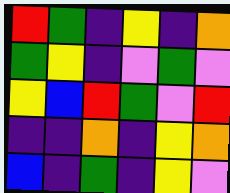[["red", "green", "indigo", "yellow", "indigo", "orange"], ["green", "yellow", "indigo", "violet", "green", "violet"], ["yellow", "blue", "red", "green", "violet", "red"], ["indigo", "indigo", "orange", "indigo", "yellow", "orange"], ["blue", "indigo", "green", "indigo", "yellow", "violet"]]